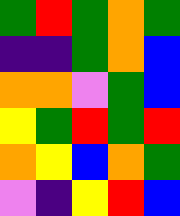[["green", "red", "green", "orange", "green"], ["indigo", "indigo", "green", "orange", "blue"], ["orange", "orange", "violet", "green", "blue"], ["yellow", "green", "red", "green", "red"], ["orange", "yellow", "blue", "orange", "green"], ["violet", "indigo", "yellow", "red", "blue"]]